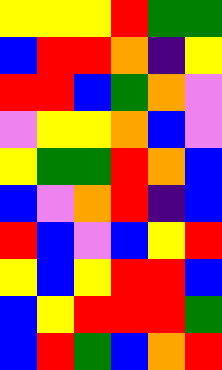[["yellow", "yellow", "yellow", "red", "green", "green"], ["blue", "red", "red", "orange", "indigo", "yellow"], ["red", "red", "blue", "green", "orange", "violet"], ["violet", "yellow", "yellow", "orange", "blue", "violet"], ["yellow", "green", "green", "red", "orange", "blue"], ["blue", "violet", "orange", "red", "indigo", "blue"], ["red", "blue", "violet", "blue", "yellow", "red"], ["yellow", "blue", "yellow", "red", "red", "blue"], ["blue", "yellow", "red", "red", "red", "green"], ["blue", "red", "green", "blue", "orange", "red"]]